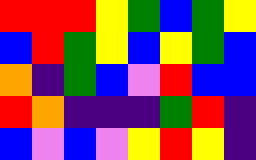[["red", "red", "red", "yellow", "green", "blue", "green", "yellow"], ["blue", "red", "green", "yellow", "blue", "yellow", "green", "blue"], ["orange", "indigo", "green", "blue", "violet", "red", "blue", "blue"], ["red", "orange", "indigo", "indigo", "indigo", "green", "red", "indigo"], ["blue", "violet", "blue", "violet", "yellow", "red", "yellow", "indigo"]]